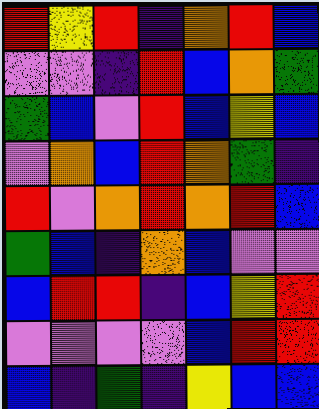[["red", "yellow", "red", "indigo", "orange", "red", "blue"], ["violet", "violet", "indigo", "red", "blue", "orange", "green"], ["green", "blue", "violet", "red", "blue", "yellow", "blue"], ["violet", "orange", "blue", "red", "orange", "green", "indigo"], ["red", "violet", "orange", "red", "orange", "red", "blue"], ["green", "blue", "indigo", "orange", "blue", "violet", "violet"], ["blue", "red", "red", "indigo", "blue", "yellow", "red"], ["violet", "violet", "violet", "violet", "blue", "red", "red"], ["blue", "indigo", "green", "indigo", "yellow", "blue", "blue"]]